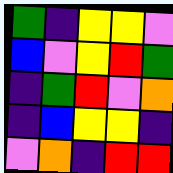[["green", "indigo", "yellow", "yellow", "violet"], ["blue", "violet", "yellow", "red", "green"], ["indigo", "green", "red", "violet", "orange"], ["indigo", "blue", "yellow", "yellow", "indigo"], ["violet", "orange", "indigo", "red", "red"]]